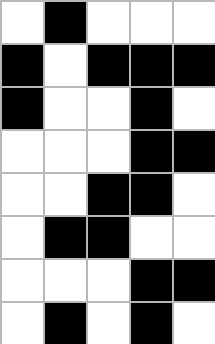[["white", "black", "white", "white", "white"], ["black", "white", "black", "black", "black"], ["black", "white", "white", "black", "white"], ["white", "white", "white", "black", "black"], ["white", "white", "black", "black", "white"], ["white", "black", "black", "white", "white"], ["white", "white", "white", "black", "black"], ["white", "black", "white", "black", "white"]]